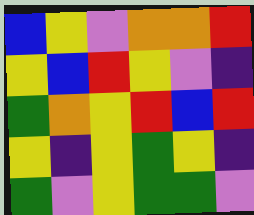[["blue", "yellow", "violet", "orange", "orange", "red"], ["yellow", "blue", "red", "yellow", "violet", "indigo"], ["green", "orange", "yellow", "red", "blue", "red"], ["yellow", "indigo", "yellow", "green", "yellow", "indigo"], ["green", "violet", "yellow", "green", "green", "violet"]]